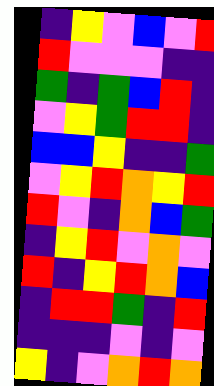[["indigo", "yellow", "violet", "blue", "violet", "red"], ["red", "violet", "violet", "violet", "indigo", "indigo"], ["green", "indigo", "green", "blue", "red", "indigo"], ["violet", "yellow", "green", "red", "red", "indigo"], ["blue", "blue", "yellow", "indigo", "indigo", "green"], ["violet", "yellow", "red", "orange", "yellow", "red"], ["red", "violet", "indigo", "orange", "blue", "green"], ["indigo", "yellow", "red", "violet", "orange", "violet"], ["red", "indigo", "yellow", "red", "orange", "blue"], ["indigo", "red", "red", "green", "indigo", "red"], ["indigo", "indigo", "indigo", "violet", "indigo", "violet"], ["yellow", "indigo", "violet", "orange", "red", "orange"]]